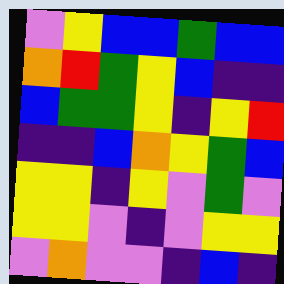[["violet", "yellow", "blue", "blue", "green", "blue", "blue"], ["orange", "red", "green", "yellow", "blue", "indigo", "indigo"], ["blue", "green", "green", "yellow", "indigo", "yellow", "red"], ["indigo", "indigo", "blue", "orange", "yellow", "green", "blue"], ["yellow", "yellow", "indigo", "yellow", "violet", "green", "violet"], ["yellow", "yellow", "violet", "indigo", "violet", "yellow", "yellow"], ["violet", "orange", "violet", "violet", "indigo", "blue", "indigo"]]